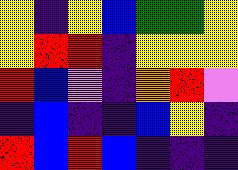[["yellow", "indigo", "yellow", "blue", "green", "green", "yellow"], ["yellow", "red", "red", "indigo", "yellow", "yellow", "yellow"], ["red", "blue", "violet", "indigo", "orange", "red", "violet"], ["indigo", "blue", "indigo", "indigo", "blue", "yellow", "indigo"], ["red", "blue", "red", "blue", "indigo", "indigo", "indigo"]]